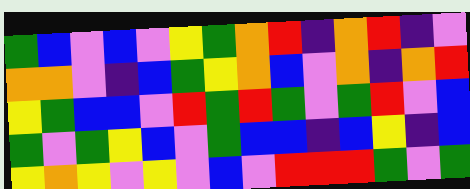[["green", "blue", "violet", "blue", "violet", "yellow", "green", "orange", "red", "indigo", "orange", "red", "indigo", "violet"], ["orange", "orange", "violet", "indigo", "blue", "green", "yellow", "orange", "blue", "violet", "orange", "indigo", "orange", "red"], ["yellow", "green", "blue", "blue", "violet", "red", "green", "red", "green", "violet", "green", "red", "violet", "blue"], ["green", "violet", "green", "yellow", "blue", "violet", "green", "blue", "blue", "indigo", "blue", "yellow", "indigo", "blue"], ["yellow", "orange", "yellow", "violet", "yellow", "violet", "blue", "violet", "red", "red", "red", "green", "violet", "green"]]